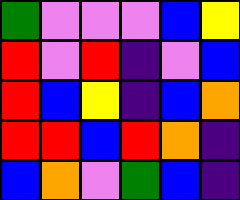[["green", "violet", "violet", "violet", "blue", "yellow"], ["red", "violet", "red", "indigo", "violet", "blue"], ["red", "blue", "yellow", "indigo", "blue", "orange"], ["red", "red", "blue", "red", "orange", "indigo"], ["blue", "orange", "violet", "green", "blue", "indigo"]]